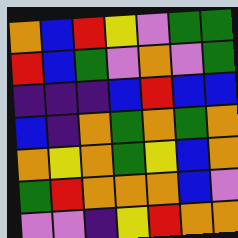[["orange", "blue", "red", "yellow", "violet", "green", "green"], ["red", "blue", "green", "violet", "orange", "violet", "green"], ["indigo", "indigo", "indigo", "blue", "red", "blue", "blue"], ["blue", "indigo", "orange", "green", "orange", "green", "orange"], ["orange", "yellow", "orange", "green", "yellow", "blue", "orange"], ["green", "red", "orange", "orange", "orange", "blue", "violet"], ["violet", "violet", "indigo", "yellow", "red", "orange", "orange"]]